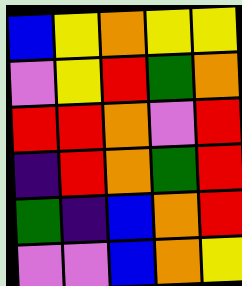[["blue", "yellow", "orange", "yellow", "yellow"], ["violet", "yellow", "red", "green", "orange"], ["red", "red", "orange", "violet", "red"], ["indigo", "red", "orange", "green", "red"], ["green", "indigo", "blue", "orange", "red"], ["violet", "violet", "blue", "orange", "yellow"]]